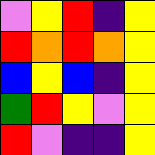[["violet", "yellow", "red", "indigo", "yellow"], ["red", "orange", "red", "orange", "yellow"], ["blue", "yellow", "blue", "indigo", "yellow"], ["green", "red", "yellow", "violet", "yellow"], ["red", "violet", "indigo", "indigo", "yellow"]]